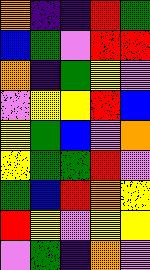[["orange", "indigo", "indigo", "red", "green"], ["blue", "green", "violet", "red", "red"], ["orange", "indigo", "green", "yellow", "violet"], ["violet", "yellow", "yellow", "red", "blue"], ["yellow", "green", "blue", "violet", "orange"], ["yellow", "green", "green", "red", "violet"], ["green", "blue", "red", "orange", "yellow"], ["red", "yellow", "violet", "yellow", "yellow"], ["violet", "green", "indigo", "orange", "violet"]]